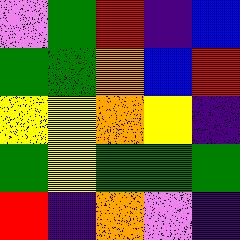[["violet", "green", "red", "indigo", "blue"], ["green", "green", "orange", "blue", "red"], ["yellow", "yellow", "orange", "yellow", "indigo"], ["green", "yellow", "green", "green", "green"], ["red", "indigo", "orange", "violet", "indigo"]]